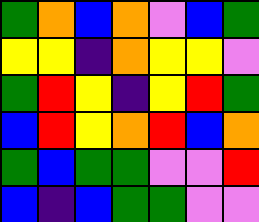[["green", "orange", "blue", "orange", "violet", "blue", "green"], ["yellow", "yellow", "indigo", "orange", "yellow", "yellow", "violet"], ["green", "red", "yellow", "indigo", "yellow", "red", "green"], ["blue", "red", "yellow", "orange", "red", "blue", "orange"], ["green", "blue", "green", "green", "violet", "violet", "red"], ["blue", "indigo", "blue", "green", "green", "violet", "violet"]]